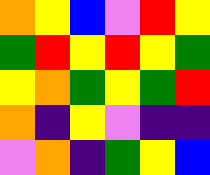[["orange", "yellow", "blue", "violet", "red", "yellow"], ["green", "red", "yellow", "red", "yellow", "green"], ["yellow", "orange", "green", "yellow", "green", "red"], ["orange", "indigo", "yellow", "violet", "indigo", "indigo"], ["violet", "orange", "indigo", "green", "yellow", "blue"]]